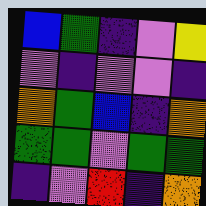[["blue", "green", "indigo", "violet", "yellow"], ["violet", "indigo", "violet", "violet", "indigo"], ["orange", "green", "blue", "indigo", "orange"], ["green", "green", "violet", "green", "green"], ["indigo", "violet", "red", "indigo", "orange"]]